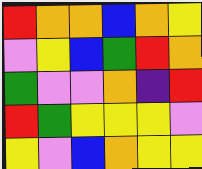[["red", "orange", "orange", "blue", "orange", "yellow"], ["violet", "yellow", "blue", "green", "red", "orange"], ["green", "violet", "violet", "orange", "indigo", "red"], ["red", "green", "yellow", "yellow", "yellow", "violet"], ["yellow", "violet", "blue", "orange", "yellow", "yellow"]]